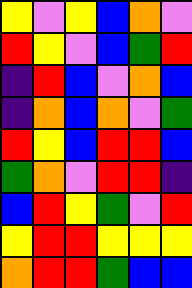[["yellow", "violet", "yellow", "blue", "orange", "violet"], ["red", "yellow", "violet", "blue", "green", "red"], ["indigo", "red", "blue", "violet", "orange", "blue"], ["indigo", "orange", "blue", "orange", "violet", "green"], ["red", "yellow", "blue", "red", "red", "blue"], ["green", "orange", "violet", "red", "red", "indigo"], ["blue", "red", "yellow", "green", "violet", "red"], ["yellow", "red", "red", "yellow", "yellow", "yellow"], ["orange", "red", "red", "green", "blue", "blue"]]